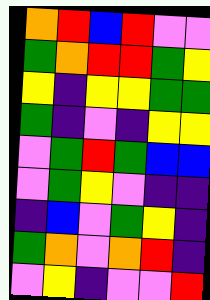[["orange", "red", "blue", "red", "violet", "violet"], ["green", "orange", "red", "red", "green", "yellow"], ["yellow", "indigo", "yellow", "yellow", "green", "green"], ["green", "indigo", "violet", "indigo", "yellow", "yellow"], ["violet", "green", "red", "green", "blue", "blue"], ["violet", "green", "yellow", "violet", "indigo", "indigo"], ["indigo", "blue", "violet", "green", "yellow", "indigo"], ["green", "orange", "violet", "orange", "red", "indigo"], ["violet", "yellow", "indigo", "violet", "violet", "red"]]